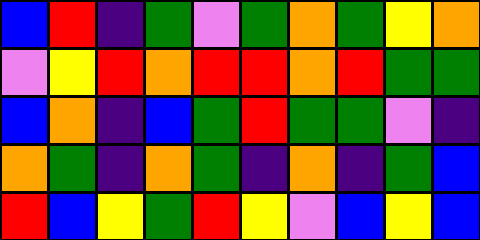[["blue", "red", "indigo", "green", "violet", "green", "orange", "green", "yellow", "orange"], ["violet", "yellow", "red", "orange", "red", "red", "orange", "red", "green", "green"], ["blue", "orange", "indigo", "blue", "green", "red", "green", "green", "violet", "indigo"], ["orange", "green", "indigo", "orange", "green", "indigo", "orange", "indigo", "green", "blue"], ["red", "blue", "yellow", "green", "red", "yellow", "violet", "blue", "yellow", "blue"]]